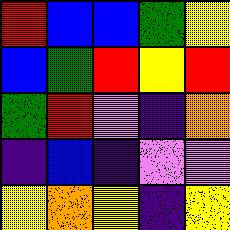[["red", "blue", "blue", "green", "yellow"], ["blue", "green", "red", "yellow", "red"], ["green", "red", "violet", "indigo", "orange"], ["indigo", "blue", "indigo", "violet", "violet"], ["yellow", "orange", "yellow", "indigo", "yellow"]]